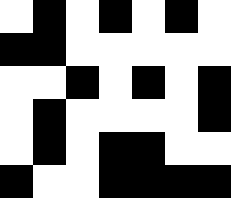[["white", "black", "white", "black", "white", "black", "white"], ["black", "black", "white", "white", "white", "white", "white"], ["white", "white", "black", "white", "black", "white", "black"], ["white", "black", "white", "white", "white", "white", "black"], ["white", "black", "white", "black", "black", "white", "white"], ["black", "white", "white", "black", "black", "black", "black"]]